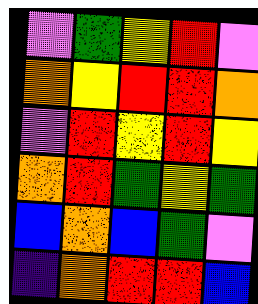[["violet", "green", "yellow", "red", "violet"], ["orange", "yellow", "red", "red", "orange"], ["violet", "red", "yellow", "red", "yellow"], ["orange", "red", "green", "yellow", "green"], ["blue", "orange", "blue", "green", "violet"], ["indigo", "orange", "red", "red", "blue"]]